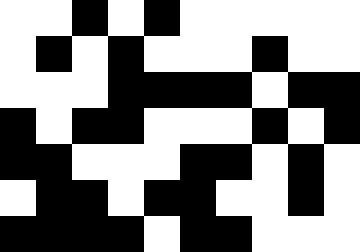[["white", "white", "black", "white", "black", "white", "white", "white", "white", "white"], ["white", "black", "white", "black", "white", "white", "white", "black", "white", "white"], ["white", "white", "white", "black", "black", "black", "black", "white", "black", "black"], ["black", "white", "black", "black", "white", "white", "white", "black", "white", "black"], ["black", "black", "white", "white", "white", "black", "black", "white", "black", "white"], ["white", "black", "black", "white", "black", "black", "white", "white", "black", "white"], ["black", "black", "black", "black", "white", "black", "black", "white", "white", "white"]]